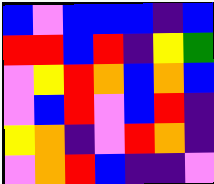[["blue", "violet", "blue", "blue", "blue", "indigo", "blue"], ["red", "red", "blue", "red", "indigo", "yellow", "green"], ["violet", "yellow", "red", "orange", "blue", "orange", "blue"], ["violet", "blue", "red", "violet", "blue", "red", "indigo"], ["yellow", "orange", "indigo", "violet", "red", "orange", "indigo"], ["violet", "orange", "red", "blue", "indigo", "indigo", "violet"]]